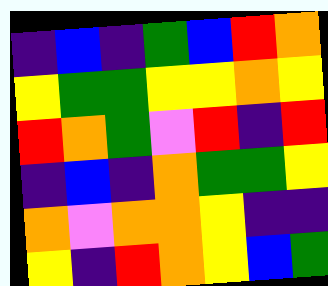[["indigo", "blue", "indigo", "green", "blue", "red", "orange"], ["yellow", "green", "green", "yellow", "yellow", "orange", "yellow"], ["red", "orange", "green", "violet", "red", "indigo", "red"], ["indigo", "blue", "indigo", "orange", "green", "green", "yellow"], ["orange", "violet", "orange", "orange", "yellow", "indigo", "indigo"], ["yellow", "indigo", "red", "orange", "yellow", "blue", "green"]]